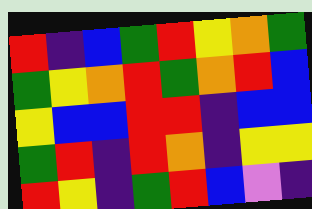[["red", "indigo", "blue", "green", "red", "yellow", "orange", "green"], ["green", "yellow", "orange", "red", "green", "orange", "red", "blue"], ["yellow", "blue", "blue", "red", "red", "indigo", "blue", "blue"], ["green", "red", "indigo", "red", "orange", "indigo", "yellow", "yellow"], ["red", "yellow", "indigo", "green", "red", "blue", "violet", "indigo"]]